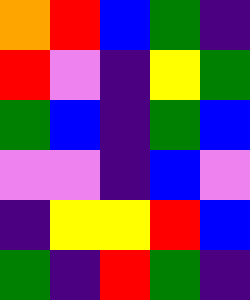[["orange", "red", "blue", "green", "indigo"], ["red", "violet", "indigo", "yellow", "green"], ["green", "blue", "indigo", "green", "blue"], ["violet", "violet", "indigo", "blue", "violet"], ["indigo", "yellow", "yellow", "red", "blue"], ["green", "indigo", "red", "green", "indigo"]]